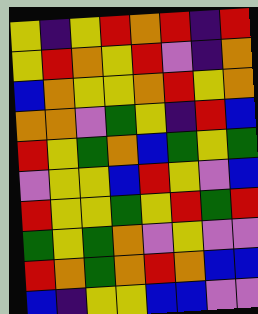[["yellow", "indigo", "yellow", "red", "orange", "red", "indigo", "red"], ["yellow", "red", "orange", "yellow", "red", "violet", "indigo", "orange"], ["blue", "orange", "yellow", "yellow", "orange", "red", "yellow", "orange"], ["orange", "orange", "violet", "green", "yellow", "indigo", "red", "blue"], ["red", "yellow", "green", "orange", "blue", "green", "yellow", "green"], ["violet", "yellow", "yellow", "blue", "red", "yellow", "violet", "blue"], ["red", "yellow", "yellow", "green", "yellow", "red", "green", "red"], ["green", "yellow", "green", "orange", "violet", "yellow", "violet", "violet"], ["red", "orange", "green", "orange", "red", "orange", "blue", "blue"], ["blue", "indigo", "yellow", "yellow", "blue", "blue", "violet", "violet"]]